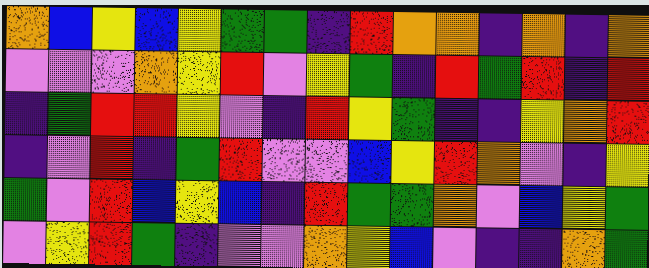[["orange", "blue", "yellow", "blue", "yellow", "green", "green", "indigo", "red", "orange", "orange", "indigo", "orange", "indigo", "orange"], ["violet", "violet", "violet", "orange", "yellow", "red", "violet", "yellow", "green", "indigo", "red", "green", "red", "indigo", "red"], ["indigo", "green", "red", "red", "yellow", "violet", "indigo", "red", "yellow", "green", "indigo", "indigo", "yellow", "orange", "red"], ["indigo", "violet", "red", "indigo", "green", "red", "violet", "violet", "blue", "yellow", "red", "orange", "violet", "indigo", "yellow"], ["green", "violet", "red", "blue", "yellow", "blue", "indigo", "red", "green", "green", "orange", "violet", "blue", "yellow", "green"], ["violet", "yellow", "red", "green", "indigo", "violet", "violet", "orange", "yellow", "blue", "violet", "indigo", "indigo", "orange", "green"]]